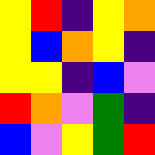[["yellow", "red", "indigo", "yellow", "orange"], ["yellow", "blue", "orange", "yellow", "indigo"], ["yellow", "yellow", "indigo", "blue", "violet"], ["red", "orange", "violet", "green", "indigo"], ["blue", "violet", "yellow", "green", "red"]]